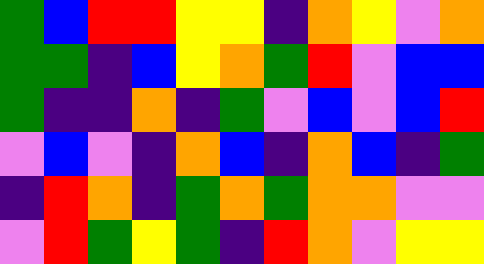[["green", "blue", "red", "red", "yellow", "yellow", "indigo", "orange", "yellow", "violet", "orange"], ["green", "green", "indigo", "blue", "yellow", "orange", "green", "red", "violet", "blue", "blue"], ["green", "indigo", "indigo", "orange", "indigo", "green", "violet", "blue", "violet", "blue", "red"], ["violet", "blue", "violet", "indigo", "orange", "blue", "indigo", "orange", "blue", "indigo", "green"], ["indigo", "red", "orange", "indigo", "green", "orange", "green", "orange", "orange", "violet", "violet"], ["violet", "red", "green", "yellow", "green", "indigo", "red", "orange", "violet", "yellow", "yellow"]]